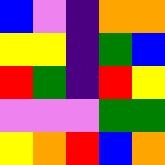[["blue", "violet", "indigo", "orange", "orange"], ["yellow", "yellow", "indigo", "green", "blue"], ["red", "green", "indigo", "red", "yellow"], ["violet", "violet", "violet", "green", "green"], ["yellow", "orange", "red", "blue", "orange"]]